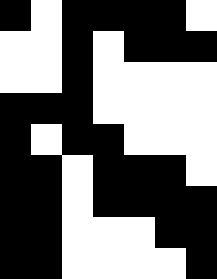[["black", "white", "black", "black", "black", "black", "white"], ["white", "white", "black", "white", "black", "black", "black"], ["white", "white", "black", "white", "white", "white", "white"], ["black", "black", "black", "white", "white", "white", "white"], ["black", "white", "black", "black", "white", "white", "white"], ["black", "black", "white", "black", "black", "black", "white"], ["black", "black", "white", "black", "black", "black", "black"], ["black", "black", "white", "white", "white", "black", "black"], ["black", "black", "white", "white", "white", "white", "black"]]